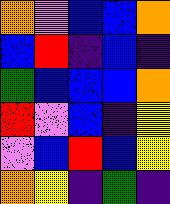[["orange", "violet", "blue", "blue", "orange"], ["blue", "red", "indigo", "blue", "indigo"], ["green", "blue", "blue", "blue", "orange"], ["red", "violet", "blue", "indigo", "yellow"], ["violet", "blue", "red", "blue", "yellow"], ["orange", "yellow", "indigo", "green", "indigo"]]